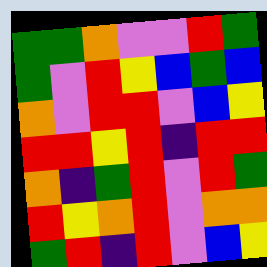[["green", "green", "orange", "violet", "violet", "red", "green"], ["green", "violet", "red", "yellow", "blue", "green", "blue"], ["orange", "violet", "red", "red", "violet", "blue", "yellow"], ["red", "red", "yellow", "red", "indigo", "red", "red"], ["orange", "indigo", "green", "red", "violet", "red", "green"], ["red", "yellow", "orange", "red", "violet", "orange", "orange"], ["green", "red", "indigo", "red", "violet", "blue", "yellow"]]